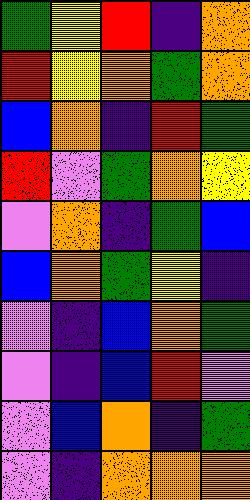[["green", "yellow", "red", "indigo", "orange"], ["red", "yellow", "orange", "green", "orange"], ["blue", "orange", "indigo", "red", "green"], ["red", "violet", "green", "orange", "yellow"], ["violet", "orange", "indigo", "green", "blue"], ["blue", "orange", "green", "yellow", "indigo"], ["violet", "indigo", "blue", "orange", "green"], ["violet", "indigo", "blue", "red", "violet"], ["violet", "blue", "orange", "indigo", "green"], ["violet", "indigo", "orange", "orange", "orange"]]